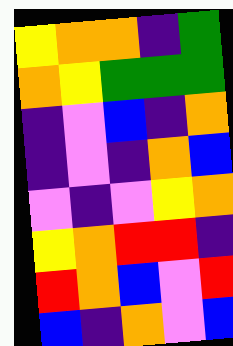[["yellow", "orange", "orange", "indigo", "green"], ["orange", "yellow", "green", "green", "green"], ["indigo", "violet", "blue", "indigo", "orange"], ["indigo", "violet", "indigo", "orange", "blue"], ["violet", "indigo", "violet", "yellow", "orange"], ["yellow", "orange", "red", "red", "indigo"], ["red", "orange", "blue", "violet", "red"], ["blue", "indigo", "orange", "violet", "blue"]]